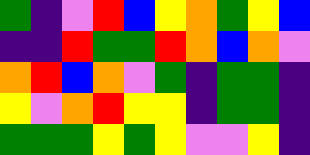[["green", "indigo", "violet", "red", "blue", "yellow", "orange", "green", "yellow", "blue"], ["indigo", "indigo", "red", "green", "green", "red", "orange", "blue", "orange", "violet"], ["orange", "red", "blue", "orange", "violet", "green", "indigo", "green", "green", "indigo"], ["yellow", "violet", "orange", "red", "yellow", "yellow", "indigo", "green", "green", "indigo"], ["green", "green", "green", "yellow", "green", "yellow", "violet", "violet", "yellow", "indigo"]]